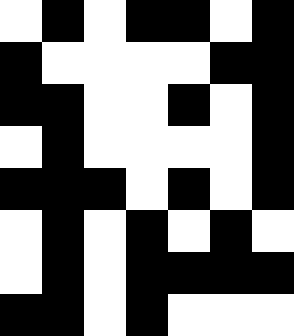[["white", "black", "white", "black", "black", "white", "black"], ["black", "white", "white", "white", "white", "black", "black"], ["black", "black", "white", "white", "black", "white", "black"], ["white", "black", "white", "white", "white", "white", "black"], ["black", "black", "black", "white", "black", "white", "black"], ["white", "black", "white", "black", "white", "black", "white"], ["white", "black", "white", "black", "black", "black", "black"], ["black", "black", "white", "black", "white", "white", "white"]]